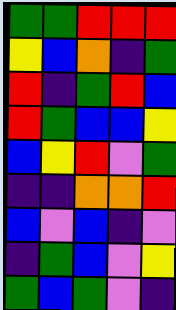[["green", "green", "red", "red", "red"], ["yellow", "blue", "orange", "indigo", "green"], ["red", "indigo", "green", "red", "blue"], ["red", "green", "blue", "blue", "yellow"], ["blue", "yellow", "red", "violet", "green"], ["indigo", "indigo", "orange", "orange", "red"], ["blue", "violet", "blue", "indigo", "violet"], ["indigo", "green", "blue", "violet", "yellow"], ["green", "blue", "green", "violet", "indigo"]]